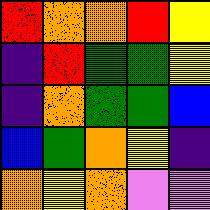[["red", "orange", "orange", "red", "yellow"], ["indigo", "red", "green", "green", "yellow"], ["indigo", "orange", "green", "green", "blue"], ["blue", "green", "orange", "yellow", "indigo"], ["orange", "yellow", "orange", "violet", "violet"]]